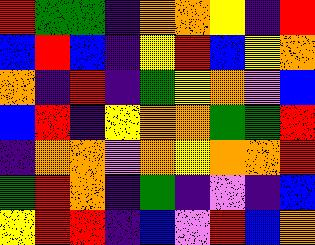[["red", "green", "green", "indigo", "orange", "orange", "yellow", "indigo", "red"], ["blue", "red", "blue", "indigo", "yellow", "red", "blue", "yellow", "orange"], ["orange", "indigo", "red", "indigo", "green", "yellow", "orange", "violet", "blue"], ["blue", "red", "indigo", "yellow", "orange", "orange", "green", "green", "red"], ["indigo", "orange", "orange", "violet", "orange", "yellow", "orange", "orange", "red"], ["green", "red", "orange", "indigo", "green", "indigo", "violet", "indigo", "blue"], ["yellow", "red", "red", "indigo", "blue", "violet", "red", "blue", "orange"]]